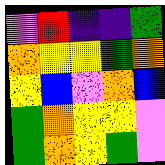[["violet", "red", "indigo", "indigo", "green"], ["orange", "yellow", "yellow", "green", "orange"], ["yellow", "blue", "violet", "orange", "blue"], ["green", "orange", "yellow", "yellow", "violet"], ["green", "orange", "yellow", "green", "violet"]]